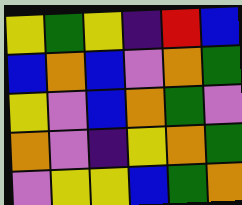[["yellow", "green", "yellow", "indigo", "red", "blue"], ["blue", "orange", "blue", "violet", "orange", "green"], ["yellow", "violet", "blue", "orange", "green", "violet"], ["orange", "violet", "indigo", "yellow", "orange", "green"], ["violet", "yellow", "yellow", "blue", "green", "orange"]]